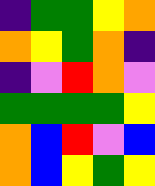[["indigo", "green", "green", "yellow", "orange"], ["orange", "yellow", "green", "orange", "indigo"], ["indigo", "violet", "red", "orange", "violet"], ["green", "green", "green", "green", "yellow"], ["orange", "blue", "red", "violet", "blue"], ["orange", "blue", "yellow", "green", "yellow"]]